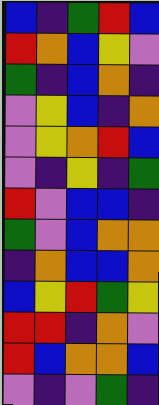[["blue", "indigo", "green", "red", "blue"], ["red", "orange", "blue", "yellow", "violet"], ["green", "indigo", "blue", "orange", "indigo"], ["violet", "yellow", "blue", "indigo", "orange"], ["violet", "yellow", "orange", "red", "blue"], ["violet", "indigo", "yellow", "indigo", "green"], ["red", "violet", "blue", "blue", "indigo"], ["green", "violet", "blue", "orange", "orange"], ["indigo", "orange", "blue", "blue", "orange"], ["blue", "yellow", "red", "green", "yellow"], ["red", "red", "indigo", "orange", "violet"], ["red", "blue", "orange", "orange", "blue"], ["violet", "indigo", "violet", "green", "indigo"]]